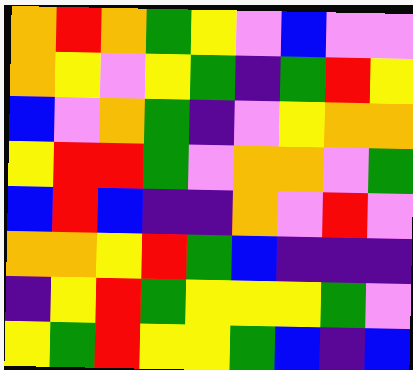[["orange", "red", "orange", "green", "yellow", "violet", "blue", "violet", "violet"], ["orange", "yellow", "violet", "yellow", "green", "indigo", "green", "red", "yellow"], ["blue", "violet", "orange", "green", "indigo", "violet", "yellow", "orange", "orange"], ["yellow", "red", "red", "green", "violet", "orange", "orange", "violet", "green"], ["blue", "red", "blue", "indigo", "indigo", "orange", "violet", "red", "violet"], ["orange", "orange", "yellow", "red", "green", "blue", "indigo", "indigo", "indigo"], ["indigo", "yellow", "red", "green", "yellow", "yellow", "yellow", "green", "violet"], ["yellow", "green", "red", "yellow", "yellow", "green", "blue", "indigo", "blue"]]